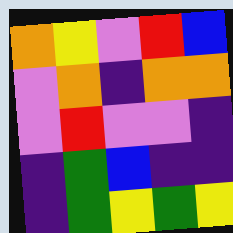[["orange", "yellow", "violet", "red", "blue"], ["violet", "orange", "indigo", "orange", "orange"], ["violet", "red", "violet", "violet", "indigo"], ["indigo", "green", "blue", "indigo", "indigo"], ["indigo", "green", "yellow", "green", "yellow"]]